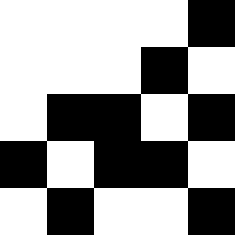[["white", "white", "white", "white", "black"], ["white", "white", "white", "black", "white"], ["white", "black", "black", "white", "black"], ["black", "white", "black", "black", "white"], ["white", "black", "white", "white", "black"]]